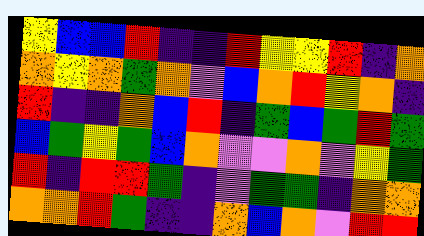[["yellow", "blue", "blue", "red", "indigo", "indigo", "red", "yellow", "yellow", "red", "indigo", "orange"], ["orange", "yellow", "orange", "green", "orange", "violet", "blue", "orange", "red", "yellow", "orange", "indigo"], ["red", "indigo", "indigo", "orange", "blue", "red", "indigo", "green", "blue", "green", "red", "green"], ["blue", "green", "yellow", "green", "blue", "orange", "violet", "violet", "orange", "violet", "yellow", "green"], ["red", "indigo", "red", "red", "green", "indigo", "violet", "green", "green", "indigo", "orange", "orange"], ["orange", "orange", "red", "green", "indigo", "indigo", "orange", "blue", "orange", "violet", "red", "red"]]